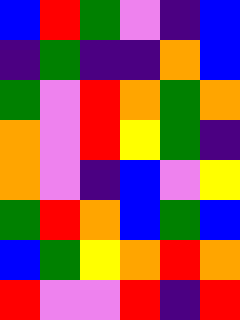[["blue", "red", "green", "violet", "indigo", "blue"], ["indigo", "green", "indigo", "indigo", "orange", "blue"], ["green", "violet", "red", "orange", "green", "orange"], ["orange", "violet", "red", "yellow", "green", "indigo"], ["orange", "violet", "indigo", "blue", "violet", "yellow"], ["green", "red", "orange", "blue", "green", "blue"], ["blue", "green", "yellow", "orange", "red", "orange"], ["red", "violet", "violet", "red", "indigo", "red"]]